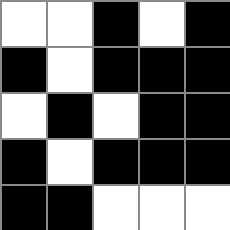[["white", "white", "black", "white", "black"], ["black", "white", "black", "black", "black"], ["white", "black", "white", "black", "black"], ["black", "white", "black", "black", "black"], ["black", "black", "white", "white", "white"]]